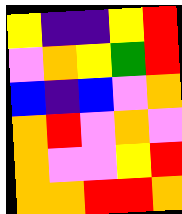[["yellow", "indigo", "indigo", "yellow", "red"], ["violet", "orange", "yellow", "green", "red"], ["blue", "indigo", "blue", "violet", "orange"], ["orange", "red", "violet", "orange", "violet"], ["orange", "violet", "violet", "yellow", "red"], ["orange", "orange", "red", "red", "orange"]]